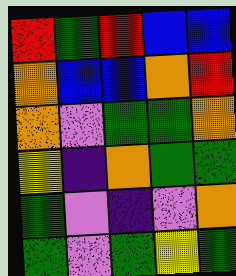[["red", "green", "red", "blue", "blue"], ["orange", "blue", "blue", "orange", "red"], ["orange", "violet", "green", "green", "orange"], ["yellow", "indigo", "orange", "green", "green"], ["green", "violet", "indigo", "violet", "orange"], ["green", "violet", "green", "yellow", "green"]]